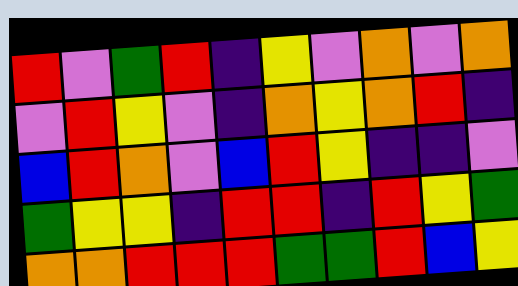[["red", "violet", "green", "red", "indigo", "yellow", "violet", "orange", "violet", "orange"], ["violet", "red", "yellow", "violet", "indigo", "orange", "yellow", "orange", "red", "indigo"], ["blue", "red", "orange", "violet", "blue", "red", "yellow", "indigo", "indigo", "violet"], ["green", "yellow", "yellow", "indigo", "red", "red", "indigo", "red", "yellow", "green"], ["orange", "orange", "red", "red", "red", "green", "green", "red", "blue", "yellow"]]